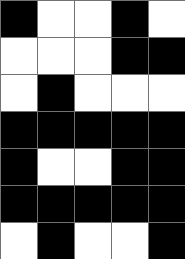[["black", "white", "white", "black", "white"], ["white", "white", "white", "black", "black"], ["white", "black", "white", "white", "white"], ["black", "black", "black", "black", "black"], ["black", "white", "white", "black", "black"], ["black", "black", "black", "black", "black"], ["white", "black", "white", "white", "black"]]